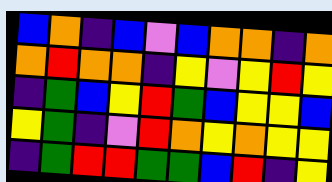[["blue", "orange", "indigo", "blue", "violet", "blue", "orange", "orange", "indigo", "orange"], ["orange", "red", "orange", "orange", "indigo", "yellow", "violet", "yellow", "red", "yellow"], ["indigo", "green", "blue", "yellow", "red", "green", "blue", "yellow", "yellow", "blue"], ["yellow", "green", "indigo", "violet", "red", "orange", "yellow", "orange", "yellow", "yellow"], ["indigo", "green", "red", "red", "green", "green", "blue", "red", "indigo", "yellow"]]